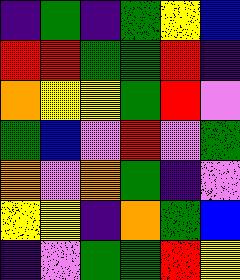[["indigo", "green", "indigo", "green", "yellow", "blue"], ["red", "red", "green", "green", "red", "indigo"], ["orange", "yellow", "yellow", "green", "red", "violet"], ["green", "blue", "violet", "red", "violet", "green"], ["orange", "violet", "orange", "green", "indigo", "violet"], ["yellow", "yellow", "indigo", "orange", "green", "blue"], ["indigo", "violet", "green", "green", "red", "yellow"]]